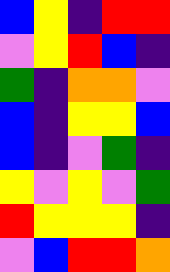[["blue", "yellow", "indigo", "red", "red"], ["violet", "yellow", "red", "blue", "indigo"], ["green", "indigo", "orange", "orange", "violet"], ["blue", "indigo", "yellow", "yellow", "blue"], ["blue", "indigo", "violet", "green", "indigo"], ["yellow", "violet", "yellow", "violet", "green"], ["red", "yellow", "yellow", "yellow", "indigo"], ["violet", "blue", "red", "red", "orange"]]